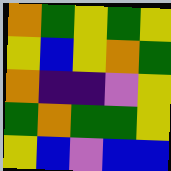[["orange", "green", "yellow", "green", "yellow"], ["yellow", "blue", "yellow", "orange", "green"], ["orange", "indigo", "indigo", "violet", "yellow"], ["green", "orange", "green", "green", "yellow"], ["yellow", "blue", "violet", "blue", "blue"]]